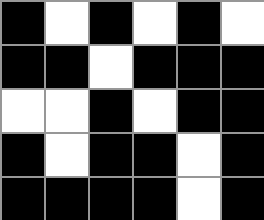[["black", "white", "black", "white", "black", "white"], ["black", "black", "white", "black", "black", "black"], ["white", "white", "black", "white", "black", "black"], ["black", "white", "black", "black", "white", "black"], ["black", "black", "black", "black", "white", "black"]]